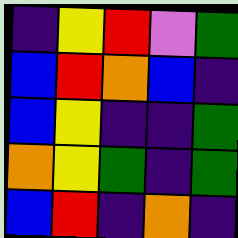[["indigo", "yellow", "red", "violet", "green"], ["blue", "red", "orange", "blue", "indigo"], ["blue", "yellow", "indigo", "indigo", "green"], ["orange", "yellow", "green", "indigo", "green"], ["blue", "red", "indigo", "orange", "indigo"]]